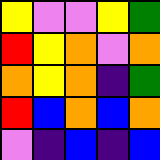[["yellow", "violet", "violet", "yellow", "green"], ["red", "yellow", "orange", "violet", "orange"], ["orange", "yellow", "orange", "indigo", "green"], ["red", "blue", "orange", "blue", "orange"], ["violet", "indigo", "blue", "indigo", "blue"]]